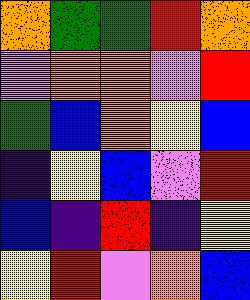[["orange", "green", "green", "red", "orange"], ["violet", "orange", "orange", "violet", "red"], ["green", "blue", "orange", "yellow", "blue"], ["indigo", "yellow", "blue", "violet", "red"], ["blue", "indigo", "red", "indigo", "yellow"], ["yellow", "red", "violet", "orange", "blue"]]